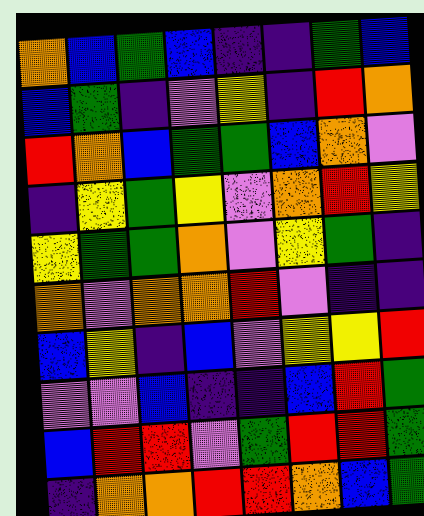[["orange", "blue", "green", "blue", "indigo", "indigo", "green", "blue"], ["blue", "green", "indigo", "violet", "yellow", "indigo", "red", "orange"], ["red", "orange", "blue", "green", "green", "blue", "orange", "violet"], ["indigo", "yellow", "green", "yellow", "violet", "orange", "red", "yellow"], ["yellow", "green", "green", "orange", "violet", "yellow", "green", "indigo"], ["orange", "violet", "orange", "orange", "red", "violet", "indigo", "indigo"], ["blue", "yellow", "indigo", "blue", "violet", "yellow", "yellow", "red"], ["violet", "violet", "blue", "indigo", "indigo", "blue", "red", "green"], ["blue", "red", "red", "violet", "green", "red", "red", "green"], ["indigo", "orange", "orange", "red", "red", "orange", "blue", "green"]]